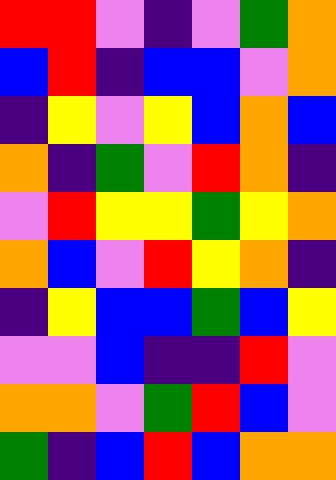[["red", "red", "violet", "indigo", "violet", "green", "orange"], ["blue", "red", "indigo", "blue", "blue", "violet", "orange"], ["indigo", "yellow", "violet", "yellow", "blue", "orange", "blue"], ["orange", "indigo", "green", "violet", "red", "orange", "indigo"], ["violet", "red", "yellow", "yellow", "green", "yellow", "orange"], ["orange", "blue", "violet", "red", "yellow", "orange", "indigo"], ["indigo", "yellow", "blue", "blue", "green", "blue", "yellow"], ["violet", "violet", "blue", "indigo", "indigo", "red", "violet"], ["orange", "orange", "violet", "green", "red", "blue", "violet"], ["green", "indigo", "blue", "red", "blue", "orange", "orange"]]